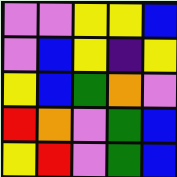[["violet", "violet", "yellow", "yellow", "blue"], ["violet", "blue", "yellow", "indigo", "yellow"], ["yellow", "blue", "green", "orange", "violet"], ["red", "orange", "violet", "green", "blue"], ["yellow", "red", "violet", "green", "blue"]]